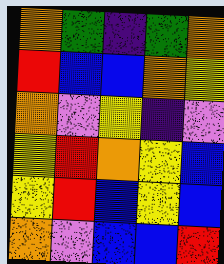[["orange", "green", "indigo", "green", "orange"], ["red", "blue", "blue", "orange", "yellow"], ["orange", "violet", "yellow", "indigo", "violet"], ["yellow", "red", "orange", "yellow", "blue"], ["yellow", "red", "blue", "yellow", "blue"], ["orange", "violet", "blue", "blue", "red"]]